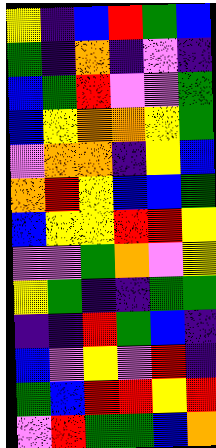[["yellow", "indigo", "blue", "red", "green", "blue"], ["green", "indigo", "orange", "indigo", "violet", "indigo"], ["blue", "green", "red", "violet", "violet", "green"], ["blue", "yellow", "orange", "orange", "yellow", "green"], ["violet", "orange", "orange", "indigo", "yellow", "blue"], ["orange", "red", "yellow", "blue", "blue", "green"], ["blue", "yellow", "yellow", "red", "red", "yellow"], ["violet", "violet", "green", "orange", "violet", "yellow"], ["yellow", "green", "indigo", "indigo", "green", "green"], ["indigo", "indigo", "red", "green", "blue", "indigo"], ["blue", "violet", "yellow", "violet", "red", "indigo"], ["green", "blue", "red", "red", "yellow", "red"], ["violet", "red", "green", "green", "blue", "orange"]]